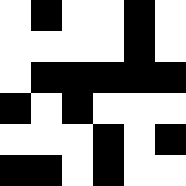[["white", "black", "white", "white", "black", "white"], ["white", "white", "white", "white", "black", "white"], ["white", "black", "black", "black", "black", "black"], ["black", "white", "black", "white", "white", "white"], ["white", "white", "white", "black", "white", "black"], ["black", "black", "white", "black", "white", "white"]]